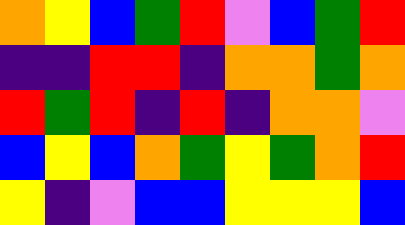[["orange", "yellow", "blue", "green", "red", "violet", "blue", "green", "red"], ["indigo", "indigo", "red", "red", "indigo", "orange", "orange", "green", "orange"], ["red", "green", "red", "indigo", "red", "indigo", "orange", "orange", "violet"], ["blue", "yellow", "blue", "orange", "green", "yellow", "green", "orange", "red"], ["yellow", "indigo", "violet", "blue", "blue", "yellow", "yellow", "yellow", "blue"]]